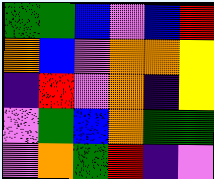[["green", "green", "blue", "violet", "blue", "red"], ["orange", "blue", "violet", "orange", "orange", "yellow"], ["indigo", "red", "violet", "orange", "indigo", "yellow"], ["violet", "green", "blue", "orange", "green", "green"], ["violet", "orange", "green", "red", "indigo", "violet"]]